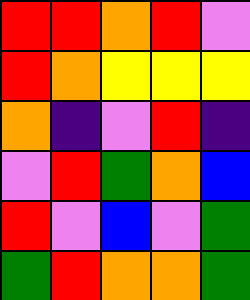[["red", "red", "orange", "red", "violet"], ["red", "orange", "yellow", "yellow", "yellow"], ["orange", "indigo", "violet", "red", "indigo"], ["violet", "red", "green", "orange", "blue"], ["red", "violet", "blue", "violet", "green"], ["green", "red", "orange", "orange", "green"]]